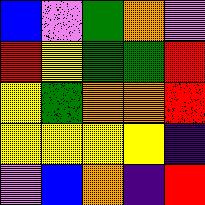[["blue", "violet", "green", "orange", "violet"], ["red", "yellow", "green", "green", "red"], ["yellow", "green", "orange", "orange", "red"], ["yellow", "yellow", "yellow", "yellow", "indigo"], ["violet", "blue", "orange", "indigo", "red"]]